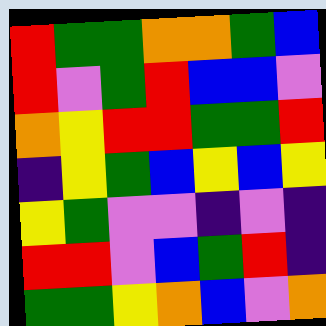[["red", "green", "green", "orange", "orange", "green", "blue"], ["red", "violet", "green", "red", "blue", "blue", "violet"], ["orange", "yellow", "red", "red", "green", "green", "red"], ["indigo", "yellow", "green", "blue", "yellow", "blue", "yellow"], ["yellow", "green", "violet", "violet", "indigo", "violet", "indigo"], ["red", "red", "violet", "blue", "green", "red", "indigo"], ["green", "green", "yellow", "orange", "blue", "violet", "orange"]]